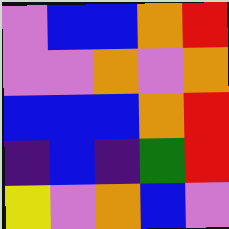[["violet", "blue", "blue", "orange", "red"], ["violet", "violet", "orange", "violet", "orange"], ["blue", "blue", "blue", "orange", "red"], ["indigo", "blue", "indigo", "green", "red"], ["yellow", "violet", "orange", "blue", "violet"]]